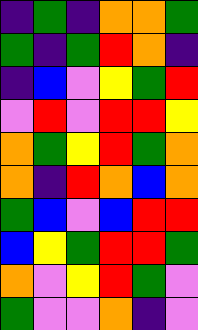[["indigo", "green", "indigo", "orange", "orange", "green"], ["green", "indigo", "green", "red", "orange", "indigo"], ["indigo", "blue", "violet", "yellow", "green", "red"], ["violet", "red", "violet", "red", "red", "yellow"], ["orange", "green", "yellow", "red", "green", "orange"], ["orange", "indigo", "red", "orange", "blue", "orange"], ["green", "blue", "violet", "blue", "red", "red"], ["blue", "yellow", "green", "red", "red", "green"], ["orange", "violet", "yellow", "red", "green", "violet"], ["green", "violet", "violet", "orange", "indigo", "violet"]]